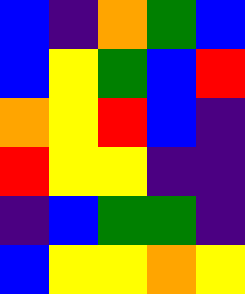[["blue", "indigo", "orange", "green", "blue"], ["blue", "yellow", "green", "blue", "red"], ["orange", "yellow", "red", "blue", "indigo"], ["red", "yellow", "yellow", "indigo", "indigo"], ["indigo", "blue", "green", "green", "indigo"], ["blue", "yellow", "yellow", "orange", "yellow"]]